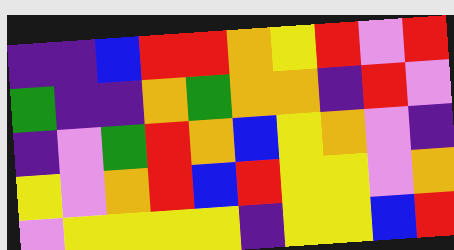[["indigo", "indigo", "blue", "red", "red", "orange", "yellow", "red", "violet", "red"], ["green", "indigo", "indigo", "orange", "green", "orange", "orange", "indigo", "red", "violet"], ["indigo", "violet", "green", "red", "orange", "blue", "yellow", "orange", "violet", "indigo"], ["yellow", "violet", "orange", "red", "blue", "red", "yellow", "yellow", "violet", "orange"], ["violet", "yellow", "yellow", "yellow", "yellow", "indigo", "yellow", "yellow", "blue", "red"]]